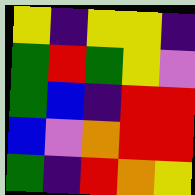[["yellow", "indigo", "yellow", "yellow", "indigo"], ["green", "red", "green", "yellow", "violet"], ["green", "blue", "indigo", "red", "red"], ["blue", "violet", "orange", "red", "red"], ["green", "indigo", "red", "orange", "yellow"]]